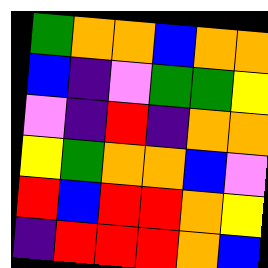[["green", "orange", "orange", "blue", "orange", "orange"], ["blue", "indigo", "violet", "green", "green", "yellow"], ["violet", "indigo", "red", "indigo", "orange", "orange"], ["yellow", "green", "orange", "orange", "blue", "violet"], ["red", "blue", "red", "red", "orange", "yellow"], ["indigo", "red", "red", "red", "orange", "blue"]]